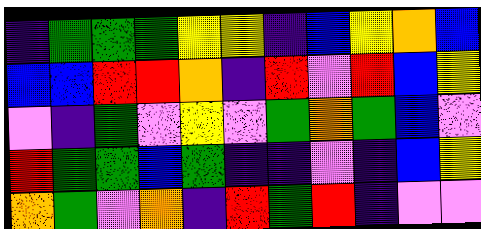[["indigo", "green", "green", "green", "yellow", "yellow", "indigo", "blue", "yellow", "orange", "blue"], ["blue", "blue", "red", "red", "orange", "indigo", "red", "violet", "red", "blue", "yellow"], ["violet", "indigo", "green", "violet", "yellow", "violet", "green", "orange", "green", "blue", "violet"], ["red", "green", "green", "blue", "green", "indigo", "indigo", "violet", "indigo", "blue", "yellow"], ["orange", "green", "violet", "orange", "indigo", "red", "green", "red", "indigo", "violet", "violet"]]